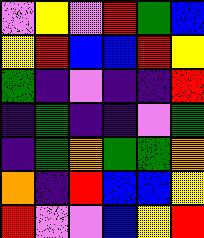[["violet", "yellow", "violet", "red", "green", "blue"], ["yellow", "red", "blue", "blue", "red", "yellow"], ["green", "indigo", "violet", "indigo", "indigo", "red"], ["indigo", "green", "indigo", "indigo", "violet", "green"], ["indigo", "green", "orange", "green", "green", "orange"], ["orange", "indigo", "red", "blue", "blue", "yellow"], ["red", "violet", "violet", "blue", "yellow", "red"]]